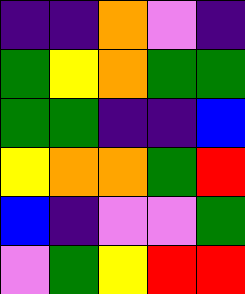[["indigo", "indigo", "orange", "violet", "indigo"], ["green", "yellow", "orange", "green", "green"], ["green", "green", "indigo", "indigo", "blue"], ["yellow", "orange", "orange", "green", "red"], ["blue", "indigo", "violet", "violet", "green"], ["violet", "green", "yellow", "red", "red"]]